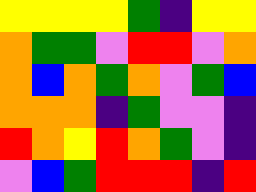[["yellow", "yellow", "yellow", "yellow", "green", "indigo", "yellow", "yellow"], ["orange", "green", "green", "violet", "red", "red", "violet", "orange"], ["orange", "blue", "orange", "green", "orange", "violet", "green", "blue"], ["orange", "orange", "orange", "indigo", "green", "violet", "violet", "indigo"], ["red", "orange", "yellow", "red", "orange", "green", "violet", "indigo"], ["violet", "blue", "green", "red", "red", "red", "indigo", "red"]]